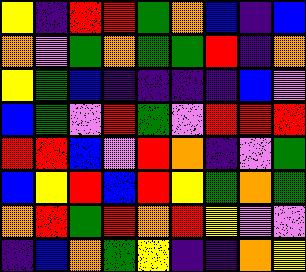[["yellow", "indigo", "red", "red", "green", "orange", "blue", "indigo", "blue"], ["orange", "violet", "green", "orange", "green", "green", "red", "indigo", "orange"], ["yellow", "green", "blue", "indigo", "indigo", "indigo", "indigo", "blue", "violet"], ["blue", "green", "violet", "red", "green", "violet", "red", "red", "red"], ["red", "red", "blue", "violet", "red", "orange", "indigo", "violet", "green"], ["blue", "yellow", "red", "blue", "red", "yellow", "green", "orange", "green"], ["orange", "red", "green", "red", "orange", "red", "yellow", "violet", "violet"], ["indigo", "blue", "orange", "green", "yellow", "indigo", "indigo", "orange", "yellow"]]